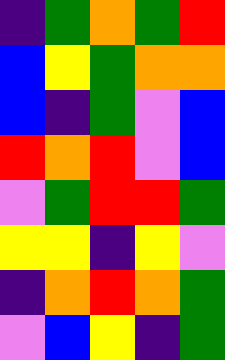[["indigo", "green", "orange", "green", "red"], ["blue", "yellow", "green", "orange", "orange"], ["blue", "indigo", "green", "violet", "blue"], ["red", "orange", "red", "violet", "blue"], ["violet", "green", "red", "red", "green"], ["yellow", "yellow", "indigo", "yellow", "violet"], ["indigo", "orange", "red", "orange", "green"], ["violet", "blue", "yellow", "indigo", "green"]]